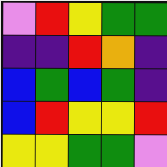[["violet", "red", "yellow", "green", "green"], ["indigo", "indigo", "red", "orange", "indigo"], ["blue", "green", "blue", "green", "indigo"], ["blue", "red", "yellow", "yellow", "red"], ["yellow", "yellow", "green", "green", "violet"]]